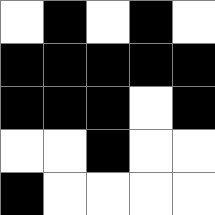[["white", "black", "white", "black", "white"], ["black", "black", "black", "black", "black"], ["black", "black", "black", "white", "black"], ["white", "white", "black", "white", "white"], ["black", "white", "white", "white", "white"]]